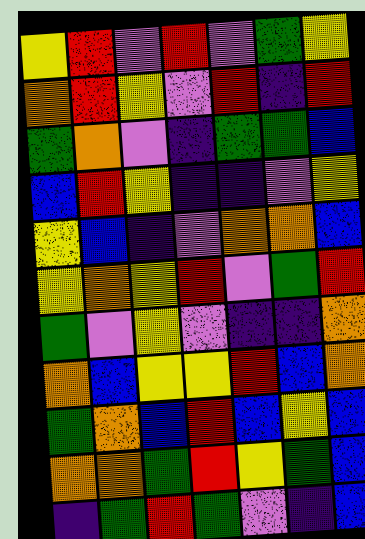[["yellow", "red", "violet", "red", "violet", "green", "yellow"], ["orange", "red", "yellow", "violet", "red", "indigo", "red"], ["green", "orange", "violet", "indigo", "green", "green", "blue"], ["blue", "red", "yellow", "indigo", "indigo", "violet", "yellow"], ["yellow", "blue", "indigo", "violet", "orange", "orange", "blue"], ["yellow", "orange", "yellow", "red", "violet", "green", "red"], ["green", "violet", "yellow", "violet", "indigo", "indigo", "orange"], ["orange", "blue", "yellow", "yellow", "red", "blue", "orange"], ["green", "orange", "blue", "red", "blue", "yellow", "blue"], ["orange", "orange", "green", "red", "yellow", "green", "blue"], ["indigo", "green", "red", "green", "violet", "indigo", "blue"]]